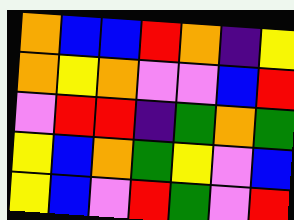[["orange", "blue", "blue", "red", "orange", "indigo", "yellow"], ["orange", "yellow", "orange", "violet", "violet", "blue", "red"], ["violet", "red", "red", "indigo", "green", "orange", "green"], ["yellow", "blue", "orange", "green", "yellow", "violet", "blue"], ["yellow", "blue", "violet", "red", "green", "violet", "red"]]